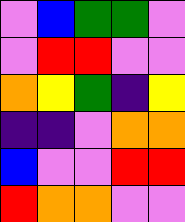[["violet", "blue", "green", "green", "violet"], ["violet", "red", "red", "violet", "violet"], ["orange", "yellow", "green", "indigo", "yellow"], ["indigo", "indigo", "violet", "orange", "orange"], ["blue", "violet", "violet", "red", "red"], ["red", "orange", "orange", "violet", "violet"]]